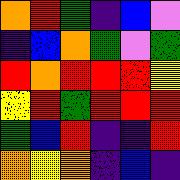[["orange", "red", "green", "indigo", "blue", "violet"], ["indigo", "blue", "orange", "green", "violet", "green"], ["red", "orange", "red", "red", "red", "yellow"], ["yellow", "red", "green", "red", "red", "red"], ["green", "blue", "red", "indigo", "indigo", "red"], ["orange", "yellow", "orange", "indigo", "blue", "indigo"]]